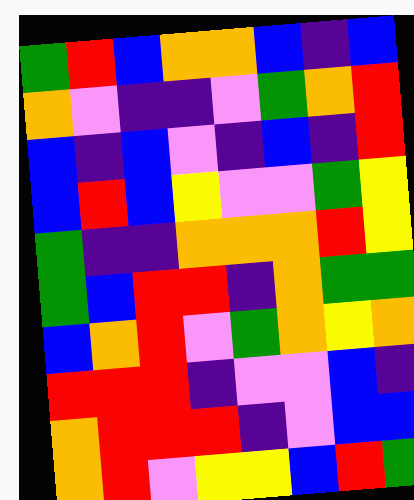[["green", "red", "blue", "orange", "orange", "blue", "indigo", "blue"], ["orange", "violet", "indigo", "indigo", "violet", "green", "orange", "red"], ["blue", "indigo", "blue", "violet", "indigo", "blue", "indigo", "red"], ["blue", "red", "blue", "yellow", "violet", "violet", "green", "yellow"], ["green", "indigo", "indigo", "orange", "orange", "orange", "red", "yellow"], ["green", "blue", "red", "red", "indigo", "orange", "green", "green"], ["blue", "orange", "red", "violet", "green", "orange", "yellow", "orange"], ["red", "red", "red", "indigo", "violet", "violet", "blue", "indigo"], ["orange", "red", "red", "red", "indigo", "violet", "blue", "blue"], ["orange", "red", "violet", "yellow", "yellow", "blue", "red", "green"]]